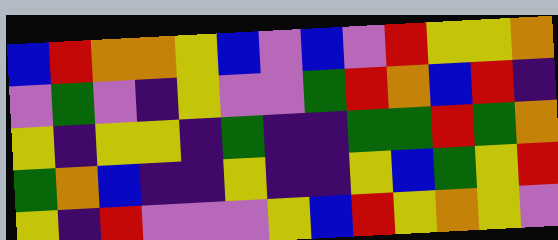[["blue", "red", "orange", "orange", "yellow", "blue", "violet", "blue", "violet", "red", "yellow", "yellow", "orange"], ["violet", "green", "violet", "indigo", "yellow", "violet", "violet", "green", "red", "orange", "blue", "red", "indigo"], ["yellow", "indigo", "yellow", "yellow", "indigo", "green", "indigo", "indigo", "green", "green", "red", "green", "orange"], ["green", "orange", "blue", "indigo", "indigo", "yellow", "indigo", "indigo", "yellow", "blue", "green", "yellow", "red"], ["yellow", "indigo", "red", "violet", "violet", "violet", "yellow", "blue", "red", "yellow", "orange", "yellow", "violet"]]